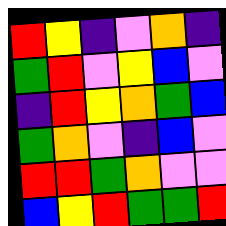[["red", "yellow", "indigo", "violet", "orange", "indigo"], ["green", "red", "violet", "yellow", "blue", "violet"], ["indigo", "red", "yellow", "orange", "green", "blue"], ["green", "orange", "violet", "indigo", "blue", "violet"], ["red", "red", "green", "orange", "violet", "violet"], ["blue", "yellow", "red", "green", "green", "red"]]